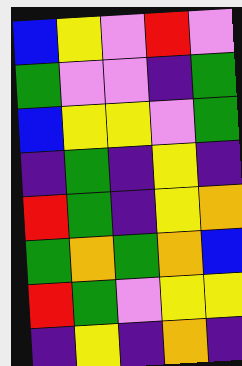[["blue", "yellow", "violet", "red", "violet"], ["green", "violet", "violet", "indigo", "green"], ["blue", "yellow", "yellow", "violet", "green"], ["indigo", "green", "indigo", "yellow", "indigo"], ["red", "green", "indigo", "yellow", "orange"], ["green", "orange", "green", "orange", "blue"], ["red", "green", "violet", "yellow", "yellow"], ["indigo", "yellow", "indigo", "orange", "indigo"]]